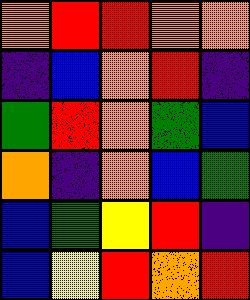[["orange", "red", "red", "orange", "orange"], ["indigo", "blue", "orange", "red", "indigo"], ["green", "red", "orange", "green", "blue"], ["orange", "indigo", "orange", "blue", "green"], ["blue", "green", "yellow", "red", "indigo"], ["blue", "yellow", "red", "orange", "red"]]